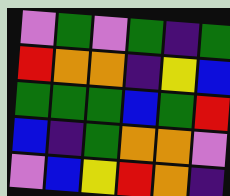[["violet", "green", "violet", "green", "indigo", "green"], ["red", "orange", "orange", "indigo", "yellow", "blue"], ["green", "green", "green", "blue", "green", "red"], ["blue", "indigo", "green", "orange", "orange", "violet"], ["violet", "blue", "yellow", "red", "orange", "indigo"]]